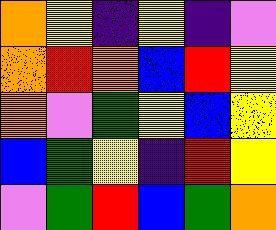[["orange", "yellow", "indigo", "yellow", "indigo", "violet"], ["orange", "red", "orange", "blue", "red", "yellow"], ["orange", "violet", "green", "yellow", "blue", "yellow"], ["blue", "green", "yellow", "indigo", "red", "yellow"], ["violet", "green", "red", "blue", "green", "orange"]]